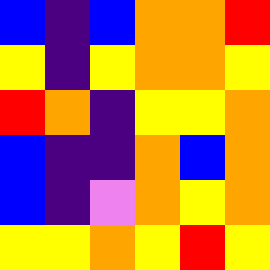[["blue", "indigo", "blue", "orange", "orange", "red"], ["yellow", "indigo", "yellow", "orange", "orange", "yellow"], ["red", "orange", "indigo", "yellow", "yellow", "orange"], ["blue", "indigo", "indigo", "orange", "blue", "orange"], ["blue", "indigo", "violet", "orange", "yellow", "orange"], ["yellow", "yellow", "orange", "yellow", "red", "yellow"]]